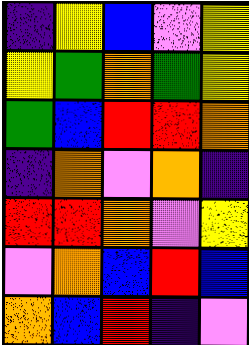[["indigo", "yellow", "blue", "violet", "yellow"], ["yellow", "green", "orange", "green", "yellow"], ["green", "blue", "red", "red", "orange"], ["indigo", "orange", "violet", "orange", "indigo"], ["red", "red", "orange", "violet", "yellow"], ["violet", "orange", "blue", "red", "blue"], ["orange", "blue", "red", "indigo", "violet"]]